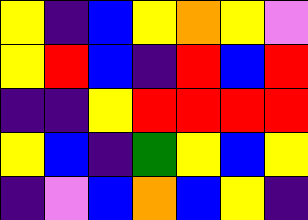[["yellow", "indigo", "blue", "yellow", "orange", "yellow", "violet"], ["yellow", "red", "blue", "indigo", "red", "blue", "red"], ["indigo", "indigo", "yellow", "red", "red", "red", "red"], ["yellow", "blue", "indigo", "green", "yellow", "blue", "yellow"], ["indigo", "violet", "blue", "orange", "blue", "yellow", "indigo"]]